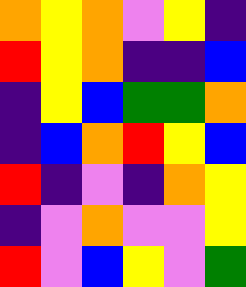[["orange", "yellow", "orange", "violet", "yellow", "indigo"], ["red", "yellow", "orange", "indigo", "indigo", "blue"], ["indigo", "yellow", "blue", "green", "green", "orange"], ["indigo", "blue", "orange", "red", "yellow", "blue"], ["red", "indigo", "violet", "indigo", "orange", "yellow"], ["indigo", "violet", "orange", "violet", "violet", "yellow"], ["red", "violet", "blue", "yellow", "violet", "green"]]